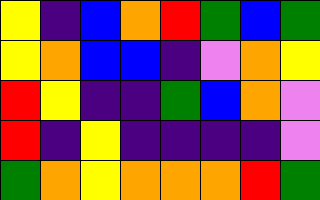[["yellow", "indigo", "blue", "orange", "red", "green", "blue", "green"], ["yellow", "orange", "blue", "blue", "indigo", "violet", "orange", "yellow"], ["red", "yellow", "indigo", "indigo", "green", "blue", "orange", "violet"], ["red", "indigo", "yellow", "indigo", "indigo", "indigo", "indigo", "violet"], ["green", "orange", "yellow", "orange", "orange", "orange", "red", "green"]]